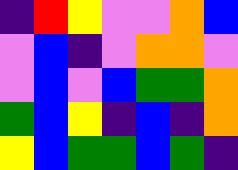[["indigo", "red", "yellow", "violet", "violet", "orange", "blue"], ["violet", "blue", "indigo", "violet", "orange", "orange", "violet"], ["violet", "blue", "violet", "blue", "green", "green", "orange"], ["green", "blue", "yellow", "indigo", "blue", "indigo", "orange"], ["yellow", "blue", "green", "green", "blue", "green", "indigo"]]